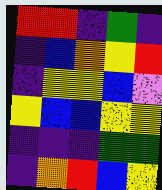[["red", "red", "indigo", "green", "indigo"], ["indigo", "blue", "orange", "yellow", "red"], ["indigo", "yellow", "yellow", "blue", "violet"], ["yellow", "blue", "blue", "yellow", "yellow"], ["indigo", "indigo", "indigo", "green", "green"], ["indigo", "orange", "red", "blue", "yellow"]]